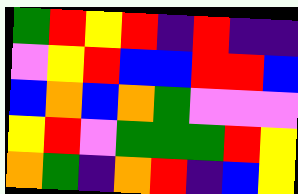[["green", "red", "yellow", "red", "indigo", "red", "indigo", "indigo"], ["violet", "yellow", "red", "blue", "blue", "red", "red", "blue"], ["blue", "orange", "blue", "orange", "green", "violet", "violet", "violet"], ["yellow", "red", "violet", "green", "green", "green", "red", "yellow"], ["orange", "green", "indigo", "orange", "red", "indigo", "blue", "yellow"]]